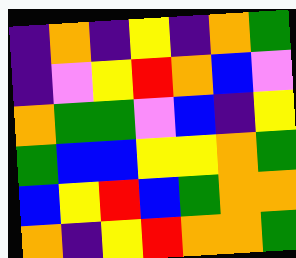[["indigo", "orange", "indigo", "yellow", "indigo", "orange", "green"], ["indigo", "violet", "yellow", "red", "orange", "blue", "violet"], ["orange", "green", "green", "violet", "blue", "indigo", "yellow"], ["green", "blue", "blue", "yellow", "yellow", "orange", "green"], ["blue", "yellow", "red", "blue", "green", "orange", "orange"], ["orange", "indigo", "yellow", "red", "orange", "orange", "green"]]